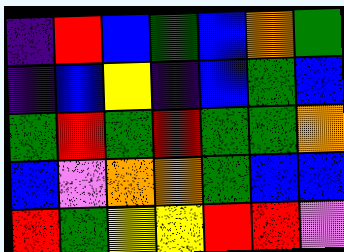[["indigo", "red", "blue", "green", "blue", "orange", "green"], ["indigo", "blue", "yellow", "indigo", "blue", "green", "blue"], ["green", "red", "green", "red", "green", "green", "orange"], ["blue", "violet", "orange", "orange", "green", "blue", "blue"], ["red", "green", "yellow", "yellow", "red", "red", "violet"]]